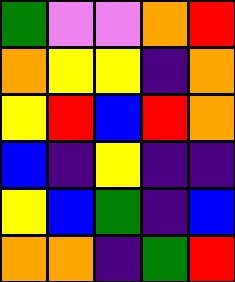[["green", "violet", "violet", "orange", "red"], ["orange", "yellow", "yellow", "indigo", "orange"], ["yellow", "red", "blue", "red", "orange"], ["blue", "indigo", "yellow", "indigo", "indigo"], ["yellow", "blue", "green", "indigo", "blue"], ["orange", "orange", "indigo", "green", "red"]]